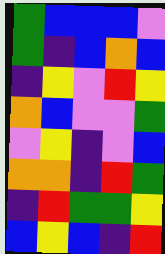[["green", "blue", "blue", "blue", "violet"], ["green", "indigo", "blue", "orange", "blue"], ["indigo", "yellow", "violet", "red", "yellow"], ["orange", "blue", "violet", "violet", "green"], ["violet", "yellow", "indigo", "violet", "blue"], ["orange", "orange", "indigo", "red", "green"], ["indigo", "red", "green", "green", "yellow"], ["blue", "yellow", "blue", "indigo", "red"]]